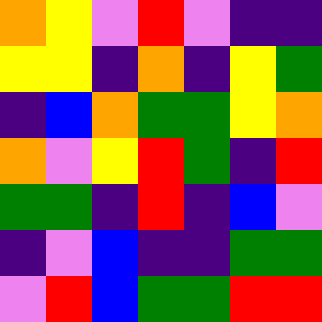[["orange", "yellow", "violet", "red", "violet", "indigo", "indigo"], ["yellow", "yellow", "indigo", "orange", "indigo", "yellow", "green"], ["indigo", "blue", "orange", "green", "green", "yellow", "orange"], ["orange", "violet", "yellow", "red", "green", "indigo", "red"], ["green", "green", "indigo", "red", "indigo", "blue", "violet"], ["indigo", "violet", "blue", "indigo", "indigo", "green", "green"], ["violet", "red", "blue", "green", "green", "red", "red"]]